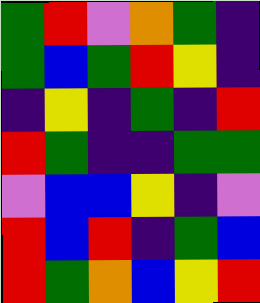[["green", "red", "violet", "orange", "green", "indigo"], ["green", "blue", "green", "red", "yellow", "indigo"], ["indigo", "yellow", "indigo", "green", "indigo", "red"], ["red", "green", "indigo", "indigo", "green", "green"], ["violet", "blue", "blue", "yellow", "indigo", "violet"], ["red", "blue", "red", "indigo", "green", "blue"], ["red", "green", "orange", "blue", "yellow", "red"]]